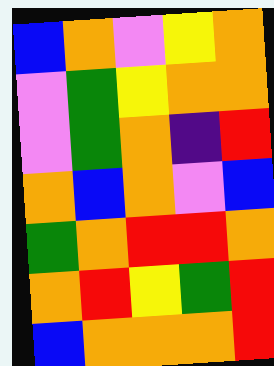[["blue", "orange", "violet", "yellow", "orange"], ["violet", "green", "yellow", "orange", "orange"], ["violet", "green", "orange", "indigo", "red"], ["orange", "blue", "orange", "violet", "blue"], ["green", "orange", "red", "red", "orange"], ["orange", "red", "yellow", "green", "red"], ["blue", "orange", "orange", "orange", "red"]]